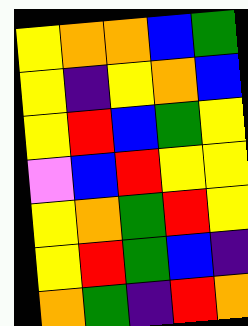[["yellow", "orange", "orange", "blue", "green"], ["yellow", "indigo", "yellow", "orange", "blue"], ["yellow", "red", "blue", "green", "yellow"], ["violet", "blue", "red", "yellow", "yellow"], ["yellow", "orange", "green", "red", "yellow"], ["yellow", "red", "green", "blue", "indigo"], ["orange", "green", "indigo", "red", "orange"]]